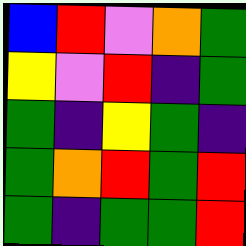[["blue", "red", "violet", "orange", "green"], ["yellow", "violet", "red", "indigo", "green"], ["green", "indigo", "yellow", "green", "indigo"], ["green", "orange", "red", "green", "red"], ["green", "indigo", "green", "green", "red"]]